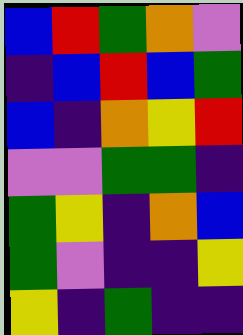[["blue", "red", "green", "orange", "violet"], ["indigo", "blue", "red", "blue", "green"], ["blue", "indigo", "orange", "yellow", "red"], ["violet", "violet", "green", "green", "indigo"], ["green", "yellow", "indigo", "orange", "blue"], ["green", "violet", "indigo", "indigo", "yellow"], ["yellow", "indigo", "green", "indigo", "indigo"]]